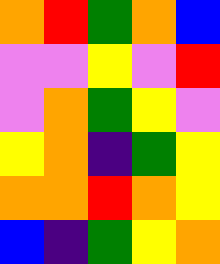[["orange", "red", "green", "orange", "blue"], ["violet", "violet", "yellow", "violet", "red"], ["violet", "orange", "green", "yellow", "violet"], ["yellow", "orange", "indigo", "green", "yellow"], ["orange", "orange", "red", "orange", "yellow"], ["blue", "indigo", "green", "yellow", "orange"]]